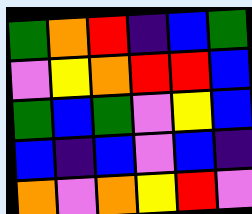[["green", "orange", "red", "indigo", "blue", "green"], ["violet", "yellow", "orange", "red", "red", "blue"], ["green", "blue", "green", "violet", "yellow", "blue"], ["blue", "indigo", "blue", "violet", "blue", "indigo"], ["orange", "violet", "orange", "yellow", "red", "violet"]]